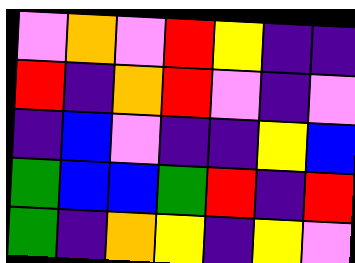[["violet", "orange", "violet", "red", "yellow", "indigo", "indigo"], ["red", "indigo", "orange", "red", "violet", "indigo", "violet"], ["indigo", "blue", "violet", "indigo", "indigo", "yellow", "blue"], ["green", "blue", "blue", "green", "red", "indigo", "red"], ["green", "indigo", "orange", "yellow", "indigo", "yellow", "violet"]]